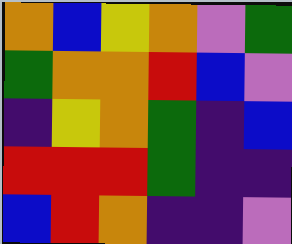[["orange", "blue", "yellow", "orange", "violet", "green"], ["green", "orange", "orange", "red", "blue", "violet"], ["indigo", "yellow", "orange", "green", "indigo", "blue"], ["red", "red", "red", "green", "indigo", "indigo"], ["blue", "red", "orange", "indigo", "indigo", "violet"]]